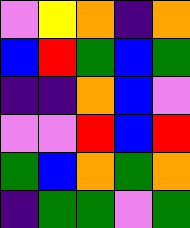[["violet", "yellow", "orange", "indigo", "orange"], ["blue", "red", "green", "blue", "green"], ["indigo", "indigo", "orange", "blue", "violet"], ["violet", "violet", "red", "blue", "red"], ["green", "blue", "orange", "green", "orange"], ["indigo", "green", "green", "violet", "green"]]